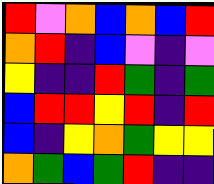[["red", "violet", "orange", "blue", "orange", "blue", "red"], ["orange", "red", "indigo", "blue", "violet", "indigo", "violet"], ["yellow", "indigo", "indigo", "red", "green", "indigo", "green"], ["blue", "red", "red", "yellow", "red", "indigo", "red"], ["blue", "indigo", "yellow", "orange", "green", "yellow", "yellow"], ["orange", "green", "blue", "green", "red", "indigo", "indigo"]]